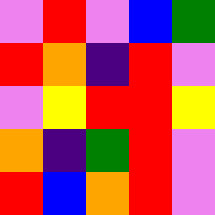[["violet", "red", "violet", "blue", "green"], ["red", "orange", "indigo", "red", "violet"], ["violet", "yellow", "red", "red", "yellow"], ["orange", "indigo", "green", "red", "violet"], ["red", "blue", "orange", "red", "violet"]]